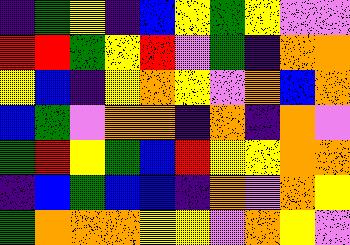[["indigo", "green", "yellow", "indigo", "blue", "yellow", "green", "yellow", "violet", "violet"], ["red", "red", "green", "yellow", "red", "violet", "green", "indigo", "orange", "orange"], ["yellow", "blue", "indigo", "yellow", "orange", "yellow", "violet", "orange", "blue", "orange"], ["blue", "green", "violet", "orange", "orange", "indigo", "orange", "indigo", "orange", "violet"], ["green", "red", "yellow", "green", "blue", "red", "yellow", "yellow", "orange", "orange"], ["indigo", "blue", "green", "blue", "blue", "indigo", "orange", "violet", "orange", "yellow"], ["green", "orange", "orange", "orange", "yellow", "yellow", "violet", "orange", "yellow", "violet"]]